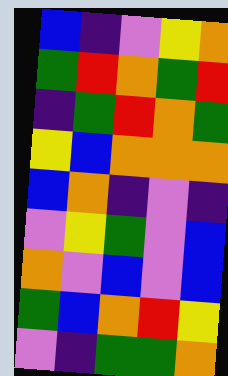[["blue", "indigo", "violet", "yellow", "orange"], ["green", "red", "orange", "green", "red"], ["indigo", "green", "red", "orange", "green"], ["yellow", "blue", "orange", "orange", "orange"], ["blue", "orange", "indigo", "violet", "indigo"], ["violet", "yellow", "green", "violet", "blue"], ["orange", "violet", "blue", "violet", "blue"], ["green", "blue", "orange", "red", "yellow"], ["violet", "indigo", "green", "green", "orange"]]